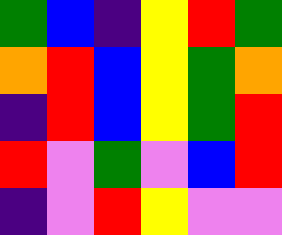[["green", "blue", "indigo", "yellow", "red", "green"], ["orange", "red", "blue", "yellow", "green", "orange"], ["indigo", "red", "blue", "yellow", "green", "red"], ["red", "violet", "green", "violet", "blue", "red"], ["indigo", "violet", "red", "yellow", "violet", "violet"]]